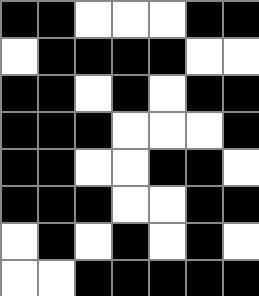[["black", "black", "white", "white", "white", "black", "black"], ["white", "black", "black", "black", "black", "white", "white"], ["black", "black", "white", "black", "white", "black", "black"], ["black", "black", "black", "white", "white", "white", "black"], ["black", "black", "white", "white", "black", "black", "white"], ["black", "black", "black", "white", "white", "black", "black"], ["white", "black", "white", "black", "white", "black", "white"], ["white", "white", "black", "black", "black", "black", "black"]]